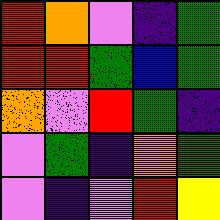[["red", "orange", "violet", "indigo", "green"], ["red", "red", "green", "blue", "green"], ["orange", "violet", "red", "green", "indigo"], ["violet", "green", "indigo", "orange", "green"], ["violet", "indigo", "violet", "red", "yellow"]]